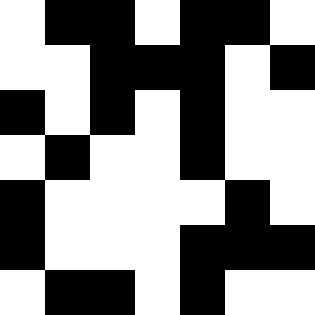[["white", "black", "black", "white", "black", "black", "white"], ["white", "white", "black", "black", "black", "white", "black"], ["black", "white", "black", "white", "black", "white", "white"], ["white", "black", "white", "white", "black", "white", "white"], ["black", "white", "white", "white", "white", "black", "white"], ["black", "white", "white", "white", "black", "black", "black"], ["white", "black", "black", "white", "black", "white", "white"]]